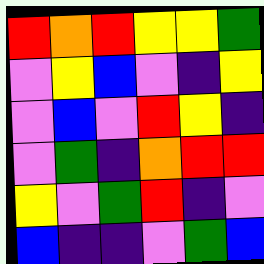[["red", "orange", "red", "yellow", "yellow", "green"], ["violet", "yellow", "blue", "violet", "indigo", "yellow"], ["violet", "blue", "violet", "red", "yellow", "indigo"], ["violet", "green", "indigo", "orange", "red", "red"], ["yellow", "violet", "green", "red", "indigo", "violet"], ["blue", "indigo", "indigo", "violet", "green", "blue"]]